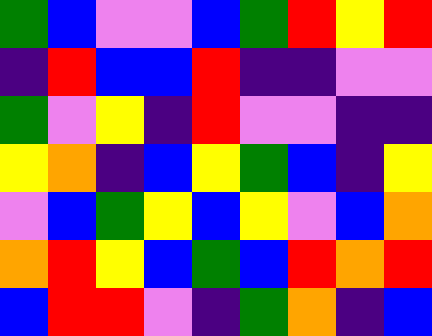[["green", "blue", "violet", "violet", "blue", "green", "red", "yellow", "red"], ["indigo", "red", "blue", "blue", "red", "indigo", "indigo", "violet", "violet"], ["green", "violet", "yellow", "indigo", "red", "violet", "violet", "indigo", "indigo"], ["yellow", "orange", "indigo", "blue", "yellow", "green", "blue", "indigo", "yellow"], ["violet", "blue", "green", "yellow", "blue", "yellow", "violet", "blue", "orange"], ["orange", "red", "yellow", "blue", "green", "blue", "red", "orange", "red"], ["blue", "red", "red", "violet", "indigo", "green", "orange", "indigo", "blue"]]